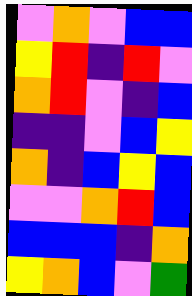[["violet", "orange", "violet", "blue", "blue"], ["yellow", "red", "indigo", "red", "violet"], ["orange", "red", "violet", "indigo", "blue"], ["indigo", "indigo", "violet", "blue", "yellow"], ["orange", "indigo", "blue", "yellow", "blue"], ["violet", "violet", "orange", "red", "blue"], ["blue", "blue", "blue", "indigo", "orange"], ["yellow", "orange", "blue", "violet", "green"]]